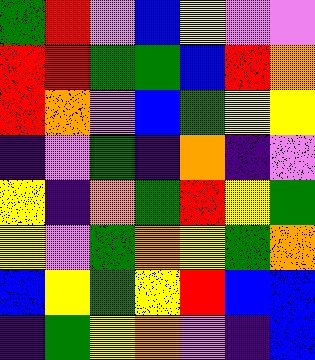[["green", "red", "violet", "blue", "yellow", "violet", "violet"], ["red", "red", "green", "green", "blue", "red", "orange"], ["red", "orange", "violet", "blue", "green", "yellow", "yellow"], ["indigo", "violet", "green", "indigo", "orange", "indigo", "violet"], ["yellow", "indigo", "orange", "green", "red", "yellow", "green"], ["yellow", "violet", "green", "orange", "yellow", "green", "orange"], ["blue", "yellow", "green", "yellow", "red", "blue", "blue"], ["indigo", "green", "yellow", "orange", "violet", "indigo", "blue"]]